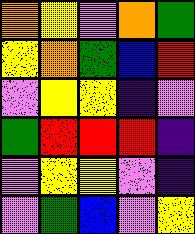[["orange", "yellow", "violet", "orange", "green"], ["yellow", "orange", "green", "blue", "red"], ["violet", "yellow", "yellow", "indigo", "violet"], ["green", "red", "red", "red", "indigo"], ["violet", "yellow", "yellow", "violet", "indigo"], ["violet", "green", "blue", "violet", "yellow"]]